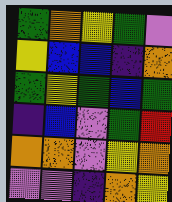[["green", "orange", "yellow", "green", "violet"], ["yellow", "blue", "blue", "indigo", "orange"], ["green", "yellow", "green", "blue", "green"], ["indigo", "blue", "violet", "green", "red"], ["orange", "orange", "violet", "yellow", "orange"], ["violet", "violet", "indigo", "orange", "yellow"]]